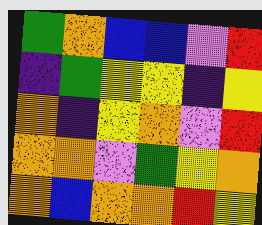[["green", "orange", "blue", "blue", "violet", "red"], ["indigo", "green", "yellow", "yellow", "indigo", "yellow"], ["orange", "indigo", "yellow", "orange", "violet", "red"], ["orange", "orange", "violet", "green", "yellow", "orange"], ["orange", "blue", "orange", "orange", "red", "yellow"]]